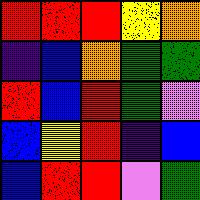[["red", "red", "red", "yellow", "orange"], ["indigo", "blue", "orange", "green", "green"], ["red", "blue", "red", "green", "violet"], ["blue", "yellow", "red", "indigo", "blue"], ["blue", "red", "red", "violet", "green"]]